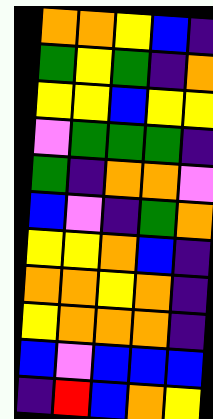[["orange", "orange", "yellow", "blue", "indigo"], ["green", "yellow", "green", "indigo", "orange"], ["yellow", "yellow", "blue", "yellow", "yellow"], ["violet", "green", "green", "green", "indigo"], ["green", "indigo", "orange", "orange", "violet"], ["blue", "violet", "indigo", "green", "orange"], ["yellow", "yellow", "orange", "blue", "indigo"], ["orange", "orange", "yellow", "orange", "indigo"], ["yellow", "orange", "orange", "orange", "indigo"], ["blue", "violet", "blue", "blue", "blue"], ["indigo", "red", "blue", "orange", "yellow"]]